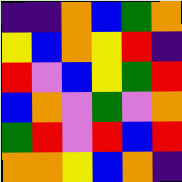[["indigo", "indigo", "orange", "blue", "green", "orange"], ["yellow", "blue", "orange", "yellow", "red", "indigo"], ["red", "violet", "blue", "yellow", "green", "red"], ["blue", "orange", "violet", "green", "violet", "orange"], ["green", "red", "violet", "red", "blue", "red"], ["orange", "orange", "yellow", "blue", "orange", "indigo"]]